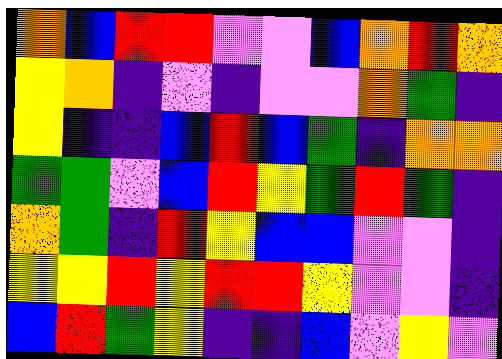[["orange", "blue", "red", "red", "violet", "violet", "blue", "orange", "red", "orange"], ["yellow", "orange", "indigo", "violet", "indigo", "violet", "violet", "orange", "green", "indigo"], ["yellow", "indigo", "indigo", "blue", "red", "blue", "green", "indigo", "orange", "orange"], ["green", "green", "violet", "blue", "red", "yellow", "green", "red", "green", "indigo"], ["orange", "green", "indigo", "red", "yellow", "blue", "blue", "violet", "violet", "indigo"], ["yellow", "yellow", "red", "yellow", "red", "red", "yellow", "violet", "violet", "indigo"], ["blue", "red", "green", "yellow", "indigo", "indigo", "blue", "violet", "yellow", "violet"]]